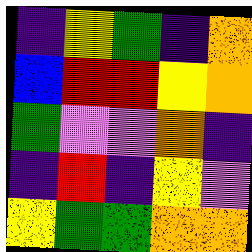[["indigo", "yellow", "green", "indigo", "orange"], ["blue", "red", "red", "yellow", "orange"], ["green", "violet", "violet", "orange", "indigo"], ["indigo", "red", "indigo", "yellow", "violet"], ["yellow", "green", "green", "orange", "orange"]]